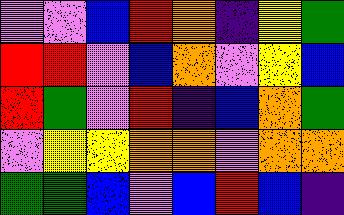[["violet", "violet", "blue", "red", "orange", "indigo", "yellow", "green"], ["red", "red", "violet", "blue", "orange", "violet", "yellow", "blue"], ["red", "green", "violet", "red", "indigo", "blue", "orange", "green"], ["violet", "yellow", "yellow", "orange", "orange", "violet", "orange", "orange"], ["green", "green", "blue", "violet", "blue", "red", "blue", "indigo"]]